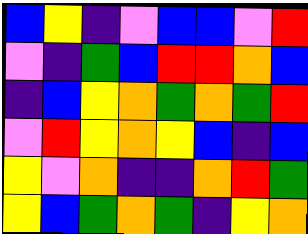[["blue", "yellow", "indigo", "violet", "blue", "blue", "violet", "red"], ["violet", "indigo", "green", "blue", "red", "red", "orange", "blue"], ["indigo", "blue", "yellow", "orange", "green", "orange", "green", "red"], ["violet", "red", "yellow", "orange", "yellow", "blue", "indigo", "blue"], ["yellow", "violet", "orange", "indigo", "indigo", "orange", "red", "green"], ["yellow", "blue", "green", "orange", "green", "indigo", "yellow", "orange"]]